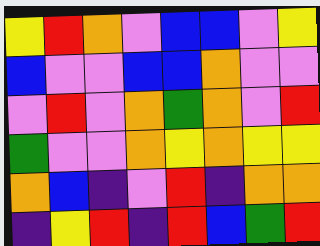[["yellow", "red", "orange", "violet", "blue", "blue", "violet", "yellow"], ["blue", "violet", "violet", "blue", "blue", "orange", "violet", "violet"], ["violet", "red", "violet", "orange", "green", "orange", "violet", "red"], ["green", "violet", "violet", "orange", "yellow", "orange", "yellow", "yellow"], ["orange", "blue", "indigo", "violet", "red", "indigo", "orange", "orange"], ["indigo", "yellow", "red", "indigo", "red", "blue", "green", "red"]]